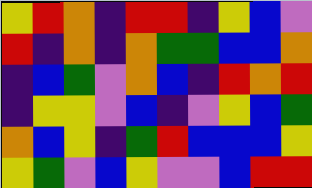[["yellow", "red", "orange", "indigo", "red", "red", "indigo", "yellow", "blue", "violet"], ["red", "indigo", "orange", "indigo", "orange", "green", "green", "blue", "blue", "orange"], ["indigo", "blue", "green", "violet", "orange", "blue", "indigo", "red", "orange", "red"], ["indigo", "yellow", "yellow", "violet", "blue", "indigo", "violet", "yellow", "blue", "green"], ["orange", "blue", "yellow", "indigo", "green", "red", "blue", "blue", "blue", "yellow"], ["yellow", "green", "violet", "blue", "yellow", "violet", "violet", "blue", "red", "red"]]